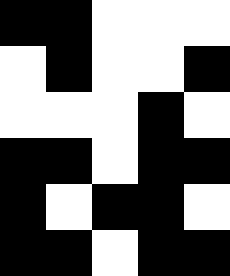[["black", "black", "white", "white", "white"], ["white", "black", "white", "white", "black"], ["white", "white", "white", "black", "white"], ["black", "black", "white", "black", "black"], ["black", "white", "black", "black", "white"], ["black", "black", "white", "black", "black"]]